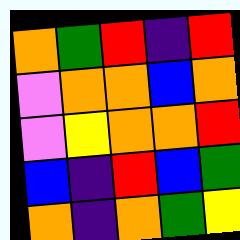[["orange", "green", "red", "indigo", "red"], ["violet", "orange", "orange", "blue", "orange"], ["violet", "yellow", "orange", "orange", "red"], ["blue", "indigo", "red", "blue", "green"], ["orange", "indigo", "orange", "green", "yellow"]]